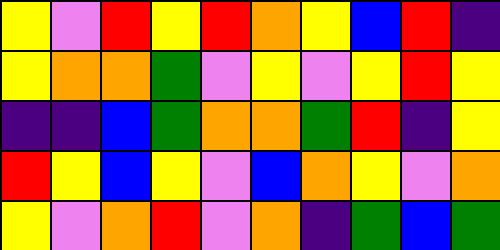[["yellow", "violet", "red", "yellow", "red", "orange", "yellow", "blue", "red", "indigo"], ["yellow", "orange", "orange", "green", "violet", "yellow", "violet", "yellow", "red", "yellow"], ["indigo", "indigo", "blue", "green", "orange", "orange", "green", "red", "indigo", "yellow"], ["red", "yellow", "blue", "yellow", "violet", "blue", "orange", "yellow", "violet", "orange"], ["yellow", "violet", "orange", "red", "violet", "orange", "indigo", "green", "blue", "green"]]